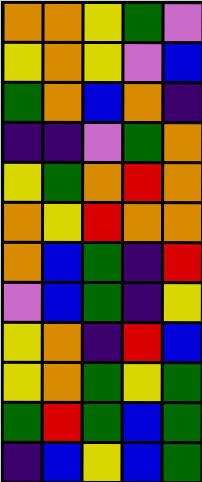[["orange", "orange", "yellow", "green", "violet"], ["yellow", "orange", "yellow", "violet", "blue"], ["green", "orange", "blue", "orange", "indigo"], ["indigo", "indigo", "violet", "green", "orange"], ["yellow", "green", "orange", "red", "orange"], ["orange", "yellow", "red", "orange", "orange"], ["orange", "blue", "green", "indigo", "red"], ["violet", "blue", "green", "indigo", "yellow"], ["yellow", "orange", "indigo", "red", "blue"], ["yellow", "orange", "green", "yellow", "green"], ["green", "red", "green", "blue", "green"], ["indigo", "blue", "yellow", "blue", "green"]]